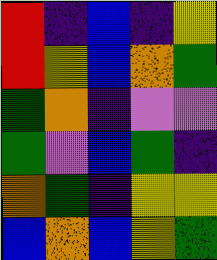[["red", "indigo", "blue", "indigo", "yellow"], ["red", "yellow", "blue", "orange", "green"], ["green", "orange", "indigo", "violet", "violet"], ["green", "violet", "blue", "green", "indigo"], ["orange", "green", "indigo", "yellow", "yellow"], ["blue", "orange", "blue", "yellow", "green"]]